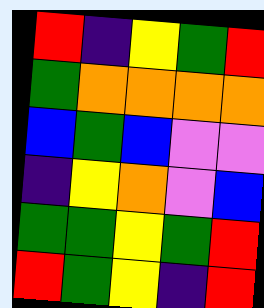[["red", "indigo", "yellow", "green", "red"], ["green", "orange", "orange", "orange", "orange"], ["blue", "green", "blue", "violet", "violet"], ["indigo", "yellow", "orange", "violet", "blue"], ["green", "green", "yellow", "green", "red"], ["red", "green", "yellow", "indigo", "red"]]